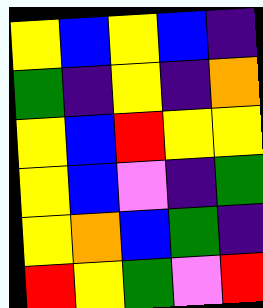[["yellow", "blue", "yellow", "blue", "indigo"], ["green", "indigo", "yellow", "indigo", "orange"], ["yellow", "blue", "red", "yellow", "yellow"], ["yellow", "blue", "violet", "indigo", "green"], ["yellow", "orange", "blue", "green", "indigo"], ["red", "yellow", "green", "violet", "red"]]